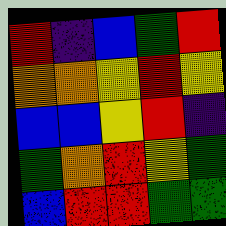[["red", "indigo", "blue", "green", "red"], ["orange", "orange", "yellow", "red", "yellow"], ["blue", "blue", "yellow", "red", "indigo"], ["green", "orange", "red", "yellow", "green"], ["blue", "red", "red", "green", "green"]]